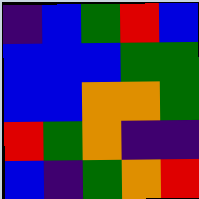[["indigo", "blue", "green", "red", "blue"], ["blue", "blue", "blue", "green", "green"], ["blue", "blue", "orange", "orange", "green"], ["red", "green", "orange", "indigo", "indigo"], ["blue", "indigo", "green", "orange", "red"]]